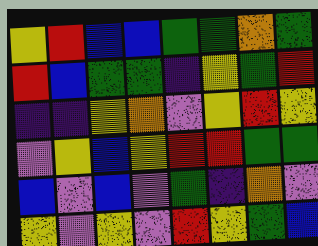[["yellow", "red", "blue", "blue", "green", "green", "orange", "green"], ["red", "blue", "green", "green", "indigo", "yellow", "green", "red"], ["indigo", "indigo", "yellow", "orange", "violet", "yellow", "red", "yellow"], ["violet", "yellow", "blue", "yellow", "red", "red", "green", "green"], ["blue", "violet", "blue", "violet", "green", "indigo", "orange", "violet"], ["yellow", "violet", "yellow", "violet", "red", "yellow", "green", "blue"]]